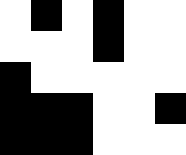[["white", "black", "white", "black", "white", "white"], ["white", "white", "white", "black", "white", "white"], ["black", "white", "white", "white", "white", "white"], ["black", "black", "black", "white", "white", "black"], ["black", "black", "black", "white", "white", "white"]]